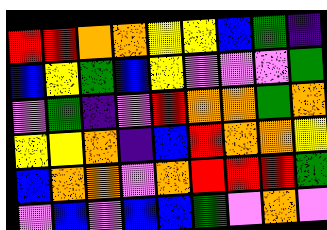[["red", "red", "orange", "orange", "yellow", "yellow", "blue", "green", "indigo"], ["blue", "yellow", "green", "blue", "yellow", "violet", "violet", "violet", "green"], ["violet", "green", "indigo", "violet", "red", "orange", "orange", "green", "orange"], ["yellow", "yellow", "orange", "indigo", "blue", "red", "orange", "orange", "yellow"], ["blue", "orange", "orange", "violet", "orange", "red", "red", "red", "green"], ["violet", "blue", "violet", "blue", "blue", "green", "violet", "orange", "violet"]]